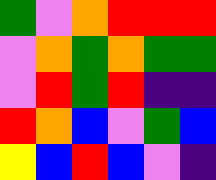[["green", "violet", "orange", "red", "red", "red"], ["violet", "orange", "green", "orange", "green", "green"], ["violet", "red", "green", "red", "indigo", "indigo"], ["red", "orange", "blue", "violet", "green", "blue"], ["yellow", "blue", "red", "blue", "violet", "indigo"]]